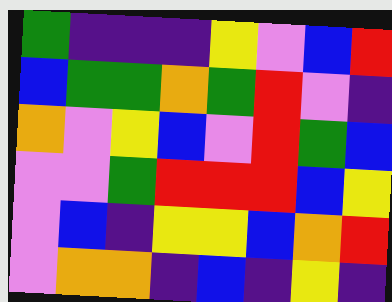[["green", "indigo", "indigo", "indigo", "yellow", "violet", "blue", "red"], ["blue", "green", "green", "orange", "green", "red", "violet", "indigo"], ["orange", "violet", "yellow", "blue", "violet", "red", "green", "blue"], ["violet", "violet", "green", "red", "red", "red", "blue", "yellow"], ["violet", "blue", "indigo", "yellow", "yellow", "blue", "orange", "red"], ["violet", "orange", "orange", "indigo", "blue", "indigo", "yellow", "indigo"]]